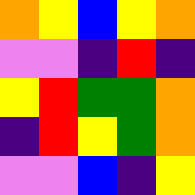[["orange", "yellow", "blue", "yellow", "orange"], ["violet", "violet", "indigo", "red", "indigo"], ["yellow", "red", "green", "green", "orange"], ["indigo", "red", "yellow", "green", "orange"], ["violet", "violet", "blue", "indigo", "yellow"]]